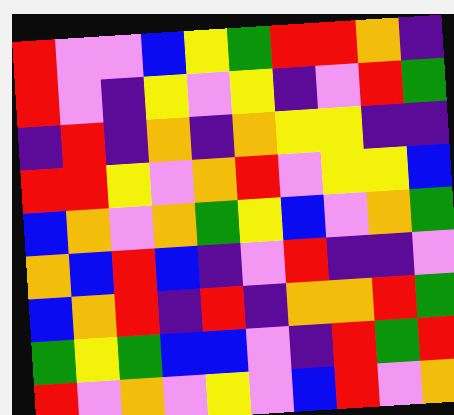[["red", "violet", "violet", "blue", "yellow", "green", "red", "red", "orange", "indigo"], ["red", "violet", "indigo", "yellow", "violet", "yellow", "indigo", "violet", "red", "green"], ["indigo", "red", "indigo", "orange", "indigo", "orange", "yellow", "yellow", "indigo", "indigo"], ["red", "red", "yellow", "violet", "orange", "red", "violet", "yellow", "yellow", "blue"], ["blue", "orange", "violet", "orange", "green", "yellow", "blue", "violet", "orange", "green"], ["orange", "blue", "red", "blue", "indigo", "violet", "red", "indigo", "indigo", "violet"], ["blue", "orange", "red", "indigo", "red", "indigo", "orange", "orange", "red", "green"], ["green", "yellow", "green", "blue", "blue", "violet", "indigo", "red", "green", "red"], ["red", "violet", "orange", "violet", "yellow", "violet", "blue", "red", "violet", "orange"]]